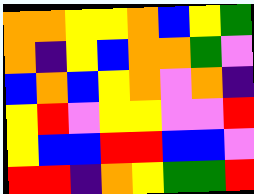[["orange", "orange", "yellow", "yellow", "orange", "blue", "yellow", "green"], ["orange", "indigo", "yellow", "blue", "orange", "orange", "green", "violet"], ["blue", "orange", "blue", "yellow", "orange", "violet", "orange", "indigo"], ["yellow", "red", "violet", "yellow", "yellow", "violet", "violet", "red"], ["yellow", "blue", "blue", "red", "red", "blue", "blue", "violet"], ["red", "red", "indigo", "orange", "yellow", "green", "green", "red"]]